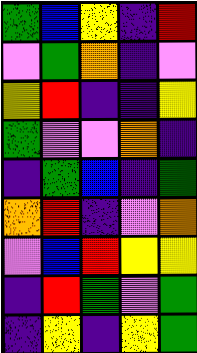[["green", "blue", "yellow", "indigo", "red"], ["violet", "green", "orange", "indigo", "violet"], ["yellow", "red", "indigo", "indigo", "yellow"], ["green", "violet", "violet", "orange", "indigo"], ["indigo", "green", "blue", "indigo", "green"], ["orange", "red", "indigo", "violet", "orange"], ["violet", "blue", "red", "yellow", "yellow"], ["indigo", "red", "green", "violet", "green"], ["indigo", "yellow", "indigo", "yellow", "green"]]